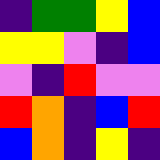[["indigo", "green", "green", "yellow", "blue"], ["yellow", "yellow", "violet", "indigo", "blue"], ["violet", "indigo", "red", "violet", "violet"], ["red", "orange", "indigo", "blue", "red"], ["blue", "orange", "indigo", "yellow", "indigo"]]